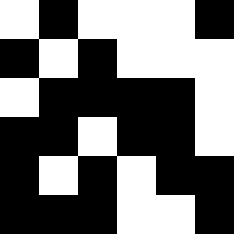[["white", "black", "white", "white", "white", "black"], ["black", "white", "black", "white", "white", "white"], ["white", "black", "black", "black", "black", "white"], ["black", "black", "white", "black", "black", "white"], ["black", "white", "black", "white", "black", "black"], ["black", "black", "black", "white", "white", "black"]]